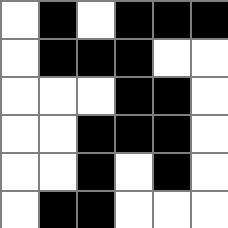[["white", "black", "white", "black", "black", "black"], ["white", "black", "black", "black", "white", "white"], ["white", "white", "white", "black", "black", "white"], ["white", "white", "black", "black", "black", "white"], ["white", "white", "black", "white", "black", "white"], ["white", "black", "black", "white", "white", "white"]]